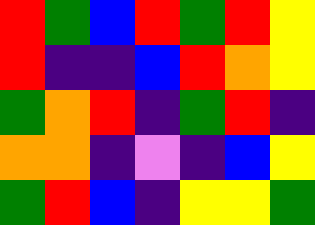[["red", "green", "blue", "red", "green", "red", "yellow"], ["red", "indigo", "indigo", "blue", "red", "orange", "yellow"], ["green", "orange", "red", "indigo", "green", "red", "indigo"], ["orange", "orange", "indigo", "violet", "indigo", "blue", "yellow"], ["green", "red", "blue", "indigo", "yellow", "yellow", "green"]]